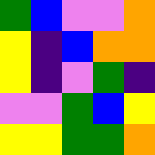[["green", "blue", "violet", "violet", "orange"], ["yellow", "indigo", "blue", "orange", "orange"], ["yellow", "indigo", "violet", "green", "indigo"], ["violet", "violet", "green", "blue", "yellow"], ["yellow", "yellow", "green", "green", "orange"]]